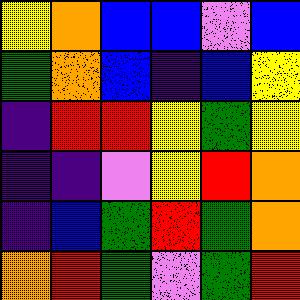[["yellow", "orange", "blue", "blue", "violet", "blue"], ["green", "orange", "blue", "indigo", "blue", "yellow"], ["indigo", "red", "red", "yellow", "green", "yellow"], ["indigo", "indigo", "violet", "yellow", "red", "orange"], ["indigo", "blue", "green", "red", "green", "orange"], ["orange", "red", "green", "violet", "green", "red"]]